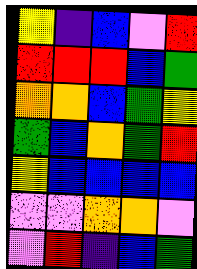[["yellow", "indigo", "blue", "violet", "red"], ["red", "red", "red", "blue", "green"], ["orange", "orange", "blue", "green", "yellow"], ["green", "blue", "orange", "green", "red"], ["yellow", "blue", "blue", "blue", "blue"], ["violet", "violet", "orange", "orange", "violet"], ["violet", "red", "indigo", "blue", "green"]]